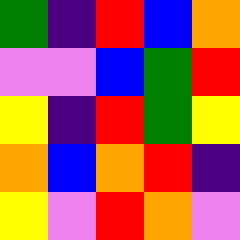[["green", "indigo", "red", "blue", "orange"], ["violet", "violet", "blue", "green", "red"], ["yellow", "indigo", "red", "green", "yellow"], ["orange", "blue", "orange", "red", "indigo"], ["yellow", "violet", "red", "orange", "violet"]]